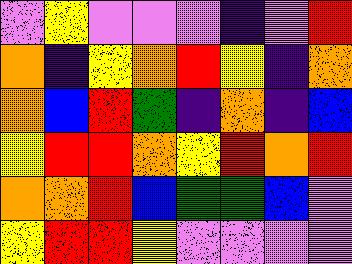[["violet", "yellow", "violet", "violet", "violet", "indigo", "violet", "red"], ["orange", "indigo", "yellow", "orange", "red", "yellow", "indigo", "orange"], ["orange", "blue", "red", "green", "indigo", "orange", "indigo", "blue"], ["yellow", "red", "red", "orange", "yellow", "red", "orange", "red"], ["orange", "orange", "red", "blue", "green", "green", "blue", "violet"], ["yellow", "red", "red", "yellow", "violet", "violet", "violet", "violet"]]